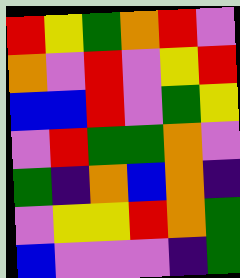[["red", "yellow", "green", "orange", "red", "violet"], ["orange", "violet", "red", "violet", "yellow", "red"], ["blue", "blue", "red", "violet", "green", "yellow"], ["violet", "red", "green", "green", "orange", "violet"], ["green", "indigo", "orange", "blue", "orange", "indigo"], ["violet", "yellow", "yellow", "red", "orange", "green"], ["blue", "violet", "violet", "violet", "indigo", "green"]]